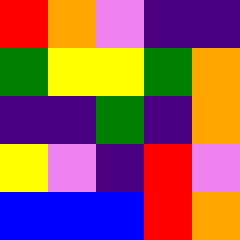[["red", "orange", "violet", "indigo", "indigo"], ["green", "yellow", "yellow", "green", "orange"], ["indigo", "indigo", "green", "indigo", "orange"], ["yellow", "violet", "indigo", "red", "violet"], ["blue", "blue", "blue", "red", "orange"]]